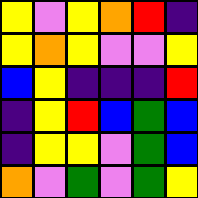[["yellow", "violet", "yellow", "orange", "red", "indigo"], ["yellow", "orange", "yellow", "violet", "violet", "yellow"], ["blue", "yellow", "indigo", "indigo", "indigo", "red"], ["indigo", "yellow", "red", "blue", "green", "blue"], ["indigo", "yellow", "yellow", "violet", "green", "blue"], ["orange", "violet", "green", "violet", "green", "yellow"]]